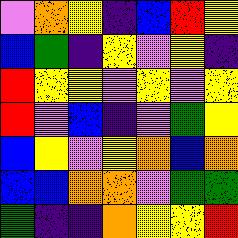[["violet", "orange", "yellow", "indigo", "blue", "red", "yellow"], ["blue", "green", "indigo", "yellow", "violet", "yellow", "indigo"], ["red", "yellow", "yellow", "violet", "yellow", "violet", "yellow"], ["red", "violet", "blue", "indigo", "violet", "green", "yellow"], ["blue", "yellow", "violet", "yellow", "orange", "blue", "orange"], ["blue", "blue", "orange", "orange", "violet", "green", "green"], ["green", "indigo", "indigo", "orange", "yellow", "yellow", "red"]]